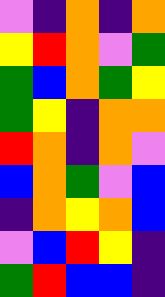[["violet", "indigo", "orange", "indigo", "orange"], ["yellow", "red", "orange", "violet", "green"], ["green", "blue", "orange", "green", "yellow"], ["green", "yellow", "indigo", "orange", "orange"], ["red", "orange", "indigo", "orange", "violet"], ["blue", "orange", "green", "violet", "blue"], ["indigo", "orange", "yellow", "orange", "blue"], ["violet", "blue", "red", "yellow", "indigo"], ["green", "red", "blue", "blue", "indigo"]]